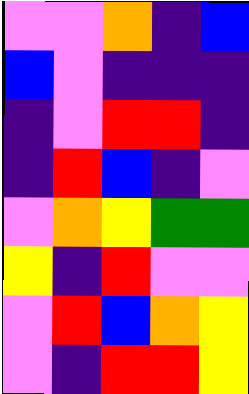[["violet", "violet", "orange", "indigo", "blue"], ["blue", "violet", "indigo", "indigo", "indigo"], ["indigo", "violet", "red", "red", "indigo"], ["indigo", "red", "blue", "indigo", "violet"], ["violet", "orange", "yellow", "green", "green"], ["yellow", "indigo", "red", "violet", "violet"], ["violet", "red", "blue", "orange", "yellow"], ["violet", "indigo", "red", "red", "yellow"]]